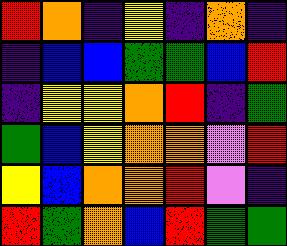[["red", "orange", "indigo", "yellow", "indigo", "orange", "indigo"], ["indigo", "blue", "blue", "green", "green", "blue", "red"], ["indigo", "yellow", "yellow", "orange", "red", "indigo", "green"], ["green", "blue", "yellow", "orange", "orange", "violet", "red"], ["yellow", "blue", "orange", "orange", "red", "violet", "indigo"], ["red", "green", "orange", "blue", "red", "green", "green"]]